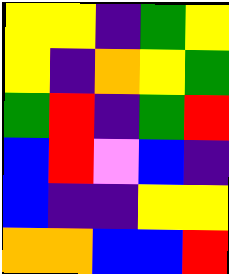[["yellow", "yellow", "indigo", "green", "yellow"], ["yellow", "indigo", "orange", "yellow", "green"], ["green", "red", "indigo", "green", "red"], ["blue", "red", "violet", "blue", "indigo"], ["blue", "indigo", "indigo", "yellow", "yellow"], ["orange", "orange", "blue", "blue", "red"]]